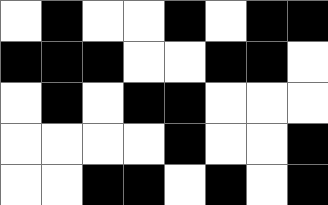[["white", "black", "white", "white", "black", "white", "black", "black"], ["black", "black", "black", "white", "white", "black", "black", "white"], ["white", "black", "white", "black", "black", "white", "white", "white"], ["white", "white", "white", "white", "black", "white", "white", "black"], ["white", "white", "black", "black", "white", "black", "white", "black"]]